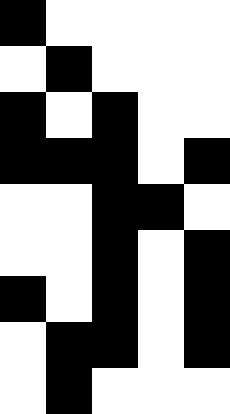[["black", "white", "white", "white", "white"], ["white", "black", "white", "white", "white"], ["black", "white", "black", "white", "white"], ["black", "black", "black", "white", "black"], ["white", "white", "black", "black", "white"], ["white", "white", "black", "white", "black"], ["black", "white", "black", "white", "black"], ["white", "black", "black", "white", "black"], ["white", "black", "white", "white", "white"]]